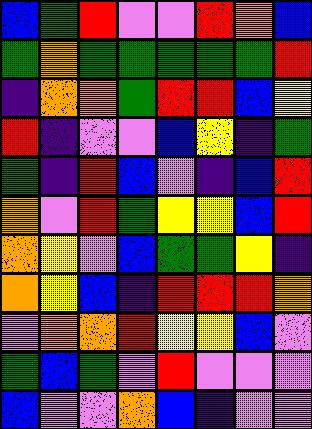[["blue", "green", "red", "violet", "violet", "red", "orange", "blue"], ["green", "orange", "green", "green", "green", "green", "green", "red"], ["indigo", "orange", "orange", "green", "red", "red", "blue", "yellow"], ["red", "indigo", "violet", "violet", "blue", "yellow", "indigo", "green"], ["green", "indigo", "red", "blue", "violet", "indigo", "blue", "red"], ["orange", "violet", "red", "green", "yellow", "yellow", "blue", "red"], ["orange", "yellow", "violet", "blue", "green", "green", "yellow", "indigo"], ["orange", "yellow", "blue", "indigo", "red", "red", "red", "orange"], ["violet", "orange", "orange", "red", "yellow", "yellow", "blue", "violet"], ["green", "blue", "green", "violet", "red", "violet", "violet", "violet"], ["blue", "violet", "violet", "orange", "blue", "indigo", "violet", "violet"]]